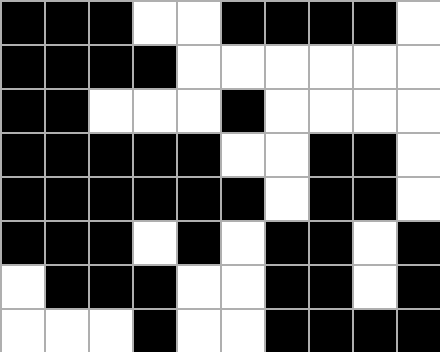[["black", "black", "black", "white", "white", "black", "black", "black", "black", "white"], ["black", "black", "black", "black", "white", "white", "white", "white", "white", "white"], ["black", "black", "white", "white", "white", "black", "white", "white", "white", "white"], ["black", "black", "black", "black", "black", "white", "white", "black", "black", "white"], ["black", "black", "black", "black", "black", "black", "white", "black", "black", "white"], ["black", "black", "black", "white", "black", "white", "black", "black", "white", "black"], ["white", "black", "black", "black", "white", "white", "black", "black", "white", "black"], ["white", "white", "white", "black", "white", "white", "black", "black", "black", "black"]]